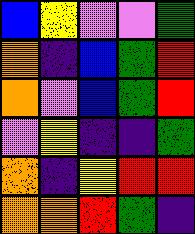[["blue", "yellow", "violet", "violet", "green"], ["orange", "indigo", "blue", "green", "red"], ["orange", "violet", "blue", "green", "red"], ["violet", "yellow", "indigo", "indigo", "green"], ["orange", "indigo", "yellow", "red", "red"], ["orange", "orange", "red", "green", "indigo"]]